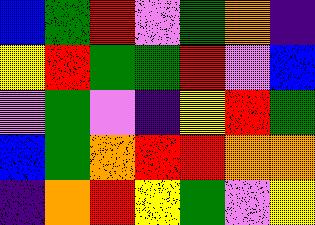[["blue", "green", "red", "violet", "green", "orange", "indigo"], ["yellow", "red", "green", "green", "red", "violet", "blue"], ["violet", "green", "violet", "indigo", "yellow", "red", "green"], ["blue", "green", "orange", "red", "red", "orange", "orange"], ["indigo", "orange", "red", "yellow", "green", "violet", "yellow"]]